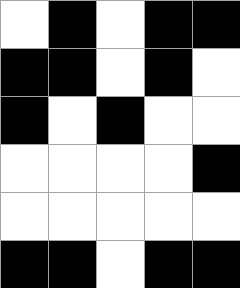[["white", "black", "white", "black", "black"], ["black", "black", "white", "black", "white"], ["black", "white", "black", "white", "white"], ["white", "white", "white", "white", "black"], ["white", "white", "white", "white", "white"], ["black", "black", "white", "black", "black"]]